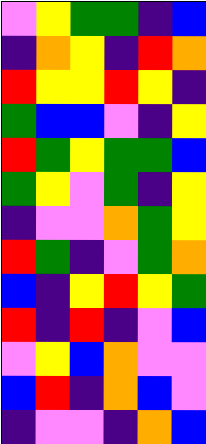[["violet", "yellow", "green", "green", "indigo", "blue"], ["indigo", "orange", "yellow", "indigo", "red", "orange"], ["red", "yellow", "yellow", "red", "yellow", "indigo"], ["green", "blue", "blue", "violet", "indigo", "yellow"], ["red", "green", "yellow", "green", "green", "blue"], ["green", "yellow", "violet", "green", "indigo", "yellow"], ["indigo", "violet", "violet", "orange", "green", "yellow"], ["red", "green", "indigo", "violet", "green", "orange"], ["blue", "indigo", "yellow", "red", "yellow", "green"], ["red", "indigo", "red", "indigo", "violet", "blue"], ["violet", "yellow", "blue", "orange", "violet", "violet"], ["blue", "red", "indigo", "orange", "blue", "violet"], ["indigo", "violet", "violet", "indigo", "orange", "blue"]]